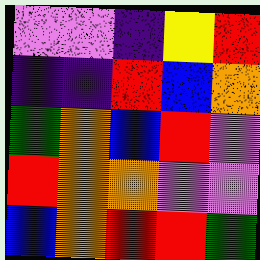[["violet", "violet", "indigo", "yellow", "red"], ["indigo", "indigo", "red", "blue", "orange"], ["green", "orange", "blue", "red", "violet"], ["red", "orange", "orange", "violet", "violet"], ["blue", "orange", "red", "red", "green"]]